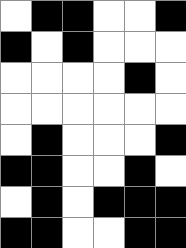[["white", "black", "black", "white", "white", "black"], ["black", "white", "black", "white", "white", "white"], ["white", "white", "white", "white", "black", "white"], ["white", "white", "white", "white", "white", "white"], ["white", "black", "white", "white", "white", "black"], ["black", "black", "white", "white", "black", "white"], ["white", "black", "white", "black", "black", "black"], ["black", "black", "white", "white", "black", "black"]]